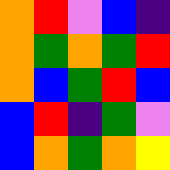[["orange", "red", "violet", "blue", "indigo"], ["orange", "green", "orange", "green", "red"], ["orange", "blue", "green", "red", "blue"], ["blue", "red", "indigo", "green", "violet"], ["blue", "orange", "green", "orange", "yellow"]]